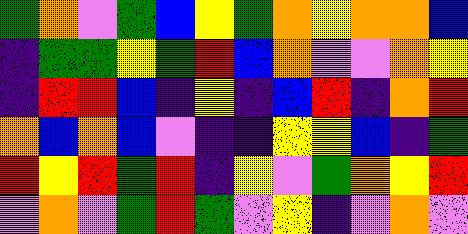[["green", "orange", "violet", "green", "blue", "yellow", "green", "orange", "yellow", "orange", "orange", "blue"], ["indigo", "green", "green", "yellow", "green", "red", "blue", "orange", "violet", "violet", "orange", "yellow"], ["indigo", "red", "red", "blue", "indigo", "yellow", "indigo", "blue", "red", "indigo", "orange", "red"], ["orange", "blue", "orange", "blue", "violet", "indigo", "indigo", "yellow", "yellow", "blue", "indigo", "green"], ["red", "yellow", "red", "green", "red", "indigo", "yellow", "violet", "green", "orange", "yellow", "red"], ["violet", "orange", "violet", "green", "red", "green", "violet", "yellow", "indigo", "violet", "orange", "violet"]]